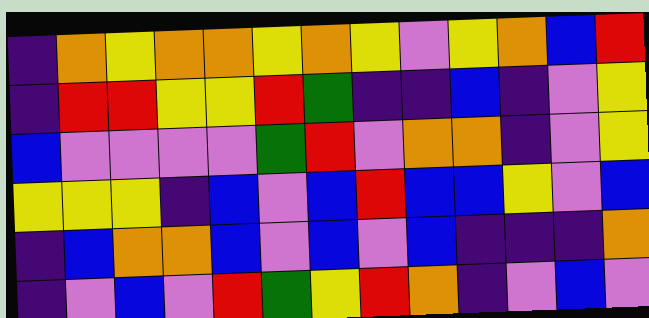[["indigo", "orange", "yellow", "orange", "orange", "yellow", "orange", "yellow", "violet", "yellow", "orange", "blue", "red"], ["indigo", "red", "red", "yellow", "yellow", "red", "green", "indigo", "indigo", "blue", "indigo", "violet", "yellow"], ["blue", "violet", "violet", "violet", "violet", "green", "red", "violet", "orange", "orange", "indigo", "violet", "yellow"], ["yellow", "yellow", "yellow", "indigo", "blue", "violet", "blue", "red", "blue", "blue", "yellow", "violet", "blue"], ["indigo", "blue", "orange", "orange", "blue", "violet", "blue", "violet", "blue", "indigo", "indigo", "indigo", "orange"], ["indigo", "violet", "blue", "violet", "red", "green", "yellow", "red", "orange", "indigo", "violet", "blue", "violet"]]